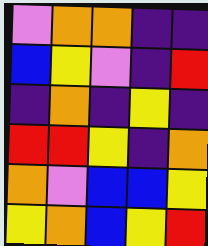[["violet", "orange", "orange", "indigo", "indigo"], ["blue", "yellow", "violet", "indigo", "red"], ["indigo", "orange", "indigo", "yellow", "indigo"], ["red", "red", "yellow", "indigo", "orange"], ["orange", "violet", "blue", "blue", "yellow"], ["yellow", "orange", "blue", "yellow", "red"]]